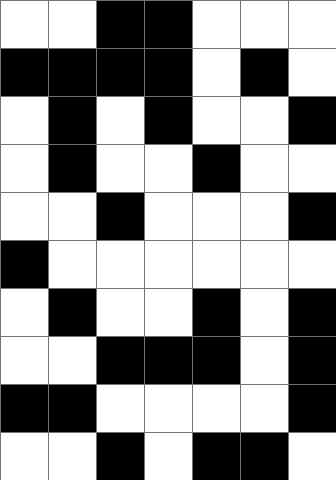[["white", "white", "black", "black", "white", "white", "white"], ["black", "black", "black", "black", "white", "black", "white"], ["white", "black", "white", "black", "white", "white", "black"], ["white", "black", "white", "white", "black", "white", "white"], ["white", "white", "black", "white", "white", "white", "black"], ["black", "white", "white", "white", "white", "white", "white"], ["white", "black", "white", "white", "black", "white", "black"], ["white", "white", "black", "black", "black", "white", "black"], ["black", "black", "white", "white", "white", "white", "black"], ["white", "white", "black", "white", "black", "black", "white"]]